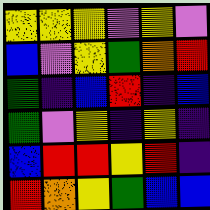[["yellow", "yellow", "yellow", "violet", "yellow", "violet"], ["blue", "violet", "yellow", "green", "orange", "red"], ["green", "indigo", "blue", "red", "indigo", "blue"], ["green", "violet", "yellow", "indigo", "yellow", "indigo"], ["blue", "red", "red", "yellow", "red", "indigo"], ["red", "orange", "yellow", "green", "blue", "blue"]]